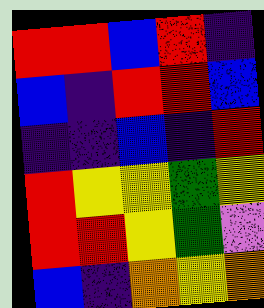[["red", "red", "blue", "red", "indigo"], ["blue", "indigo", "red", "red", "blue"], ["indigo", "indigo", "blue", "indigo", "red"], ["red", "yellow", "yellow", "green", "yellow"], ["red", "red", "yellow", "green", "violet"], ["blue", "indigo", "orange", "yellow", "orange"]]